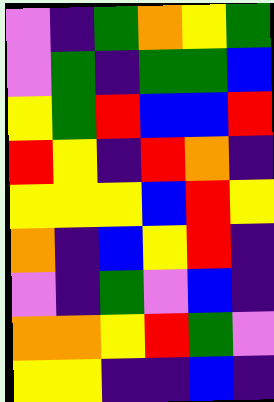[["violet", "indigo", "green", "orange", "yellow", "green"], ["violet", "green", "indigo", "green", "green", "blue"], ["yellow", "green", "red", "blue", "blue", "red"], ["red", "yellow", "indigo", "red", "orange", "indigo"], ["yellow", "yellow", "yellow", "blue", "red", "yellow"], ["orange", "indigo", "blue", "yellow", "red", "indigo"], ["violet", "indigo", "green", "violet", "blue", "indigo"], ["orange", "orange", "yellow", "red", "green", "violet"], ["yellow", "yellow", "indigo", "indigo", "blue", "indigo"]]